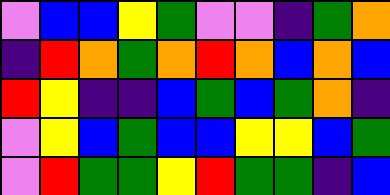[["violet", "blue", "blue", "yellow", "green", "violet", "violet", "indigo", "green", "orange"], ["indigo", "red", "orange", "green", "orange", "red", "orange", "blue", "orange", "blue"], ["red", "yellow", "indigo", "indigo", "blue", "green", "blue", "green", "orange", "indigo"], ["violet", "yellow", "blue", "green", "blue", "blue", "yellow", "yellow", "blue", "green"], ["violet", "red", "green", "green", "yellow", "red", "green", "green", "indigo", "blue"]]